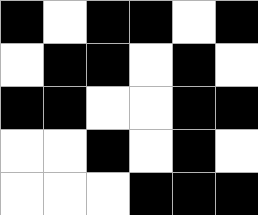[["black", "white", "black", "black", "white", "black"], ["white", "black", "black", "white", "black", "white"], ["black", "black", "white", "white", "black", "black"], ["white", "white", "black", "white", "black", "white"], ["white", "white", "white", "black", "black", "black"]]